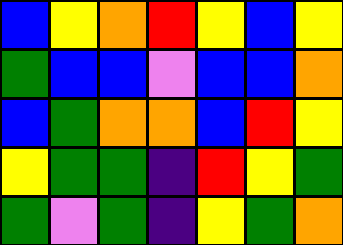[["blue", "yellow", "orange", "red", "yellow", "blue", "yellow"], ["green", "blue", "blue", "violet", "blue", "blue", "orange"], ["blue", "green", "orange", "orange", "blue", "red", "yellow"], ["yellow", "green", "green", "indigo", "red", "yellow", "green"], ["green", "violet", "green", "indigo", "yellow", "green", "orange"]]